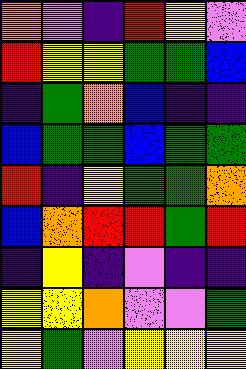[["orange", "violet", "indigo", "red", "yellow", "violet"], ["red", "yellow", "yellow", "green", "green", "blue"], ["indigo", "green", "orange", "blue", "indigo", "indigo"], ["blue", "green", "green", "blue", "green", "green"], ["red", "indigo", "yellow", "green", "green", "orange"], ["blue", "orange", "red", "red", "green", "red"], ["indigo", "yellow", "indigo", "violet", "indigo", "indigo"], ["yellow", "yellow", "orange", "violet", "violet", "green"], ["yellow", "green", "violet", "yellow", "yellow", "yellow"]]